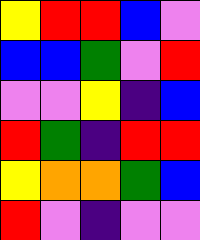[["yellow", "red", "red", "blue", "violet"], ["blue", "blue", "green", "violet", "red"], ["violet", "violet", "yellow", "indigo", "blue"], ["red", "green", "indigo", "red", "red"], ["yellow", "orange", "orange", "green", "blue"], ["red", "violet", "indigo", "violet", "violet"]]